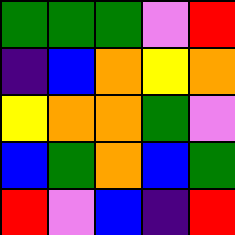[["green", "green", "green", "violet", "red"], ["indigo", "blue", "orange", "yellow", "orange"], ["yellow", "orange", "orange", "green", "violet"], ["blue", "green", "orange", "blue", "green"], ["red", "violet", "blue", "indigo", "red"]]